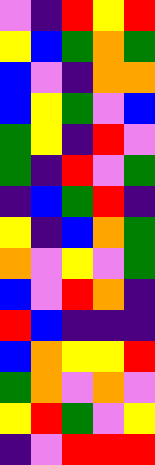[["violet", "indigo", "red", "yellow", "red"], ["yellow", "blue", "green", "orange", "green"], ["blue", "violet", "indigo", "orange", "orange"], ["blue", "yellow", "green", "violet", "blue"], ["green", "yellow", "indigo", "red", "violet"], ["green", "indigo", "red", "violet", "green"], ["indigo", "blue", "green", "red", "indigo"], ["yellow", "indigo", "blue", "orange", "green"], ["orange", "violet", "yellow", "violet", "green"], ["blue", "violet", "red", "orange", "indigo"], ["red", "blue", "indigo", "indigo", "indigo"], ["blue", "orange", "yellow", "yellow", "red"], ["green", "orange", "violet", "orange", "violet"], ["yellow", "red", "green", "violet", "yellow"], ["indigo", "violet", "red", "red", "red"]]